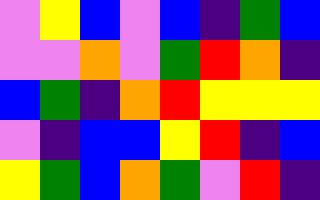[["violet", "yellow", "blue", "violet", "blue", "indigo", "green", "blue"], ["violet", "violet", "orange", "violet", "green", "red", "orange", "indigo"], ["blue", "green", "indigo", "orange", "red", "yellow", "yellow", "yellow"], ["violet", "indigo", "blue", "blue", "yellow", "red", "indigo", "blue"], ["yellow", "green", "blue", "orange", "green", "violet", "red", "indigo"]]